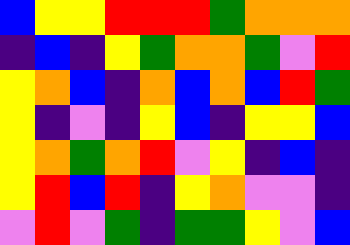[["blue", "yellow", "yellow", "red", "red", "red", "green", "orange", "orange", "orange"], ["indigo", "blue", "indigo", "yellow", "green", "orange", "orange", "green", "violet", "red"], ["yellow", "orange", "blue", "indigo", "orange", "blue", "orange", "blue", "red", "green"], ["yellow", "indigo", "violet", "indigo", "yellow", "blue", "indigo", "yellow", "yellow", "blue"], ["yellow", "orange", "green", "orange", "red", "violet", "yellow", "indigo", "blue", "indigo"], ["yellow", "red", "blue", "red", "indigo", "yellow", "orange", "violet", "violet", "indigo"], ["violet", "red", "violet", "green", "indigo", "green", "green", "yellow", "violet", "blue"]]